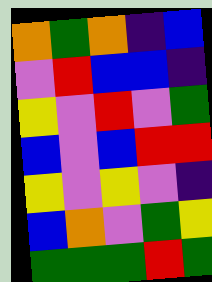[["orange", "green", "orange", "indigo", "blue"], ["violet", "red", "blue", "blue", "indigo"], ["yellow", "violet", "red", "violet", "green"], ["blue", "violet", "blue", "red", "red"], ["yellow", "violet", "yellow", "violet", "indigo"], ["blue", "orange", "violet", "green", "yellow"], ["green", "green", "green", "red", "green"]]